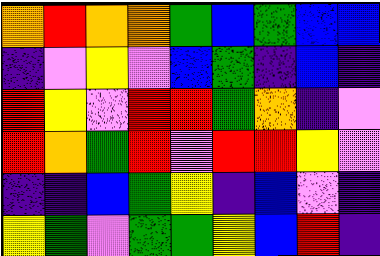[["orange", "red", "orange", "orange", "green", "blue", "green", "blue", "blue"], ["indigo", "violet", "yellow", "violet", "blue", "green", "indigo", "blue", "indigo"], ["red", "yellow", "violet", "red", "red", "green", "orange", "indigo", "violet"], ["red", "orange", "green", "red", "violet", "red", "red", "yellow", "violet"], ["indigo", "indigo", "blue", "green", "yellow", "indigo", "blue", "violet", "indigo"], ["yellow", "green", "violet", "green", "green", "yellow", "blue", "red", "indigo"]]